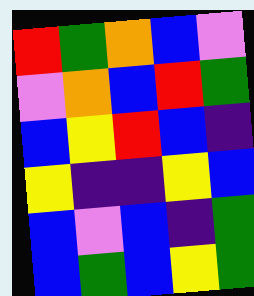[["red", "green", "orange", "blue", "violet"], ["violet", "orange", "blue", "red", "green"], ["blue", "yellow", "red", "blue", "indigo"], ["yellow", "indigo", "indigo", "yellow", "blue"], ["blue", "violet", "blue", "indigo", "green"], ["blue", "green", "blue", "yellow", "green"]]